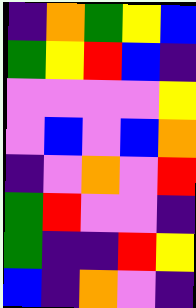[["indigo", "orange", "green", "yellow", "blue"], ["green", "yellow", "red", "blue", "indigo"], ["violet", "violet", "violet", "violet", "yellow"], ["violet", "blue", "violet", "blue", "orange"], ["indigo", "violet", "orange", "violet", "red"], ["green", "red", "violet", "violet", "indigo"], ["green", "indigo", "indigo", "red", "yellow"], ["blue", "indigo", "orange", "violet", "indigo"]]